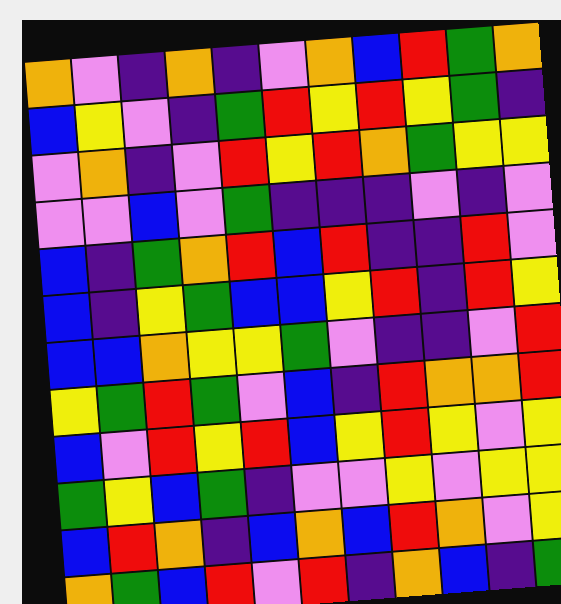[["orange", "violet", "indigo", "orange", "indigo", "violet", "orange", "blue", "red", "green", "orange"], ["blue", "yellow", "violet", "indigo", "green", "red", "yellow", "red", "yellow", "green", "indigo"], ["violet", "orange", "indigo", "violet", "red", "yellow", "red", "orange", "green", "yellow", "yellow"], ["violet", "violet", "blue", "violet", "green", "indigo", "indigo", "indigo", "violet", "indigo", "violet"], ["blue", "indigo", "green", "orange", "red", "blue", "red", "indigo", "indigo", "red", "violet"], ["blue", "indigo", "yellow", "green", "blue", "blue", "yellow", "red", "indigo", "red", "yellow"], ["blue", "blue", "orange", "yellow", "yellow", "green", "violet", "indigo", "indigo", "violet", "red"], ["yellow", "green", "red", "green", "violet", "blue", "indigo", "red", "orange", "orange", "red"], ["blue", "violet", "red", "yellow", "red", "blue", "yellow", "red", "yellow", "violet", "yellow"], ["green", "yellow", "blue", "green", "indigo", "violet", "violet", "yellow", "violet", "yellow", "yellow"], ["blue", "red", "orange", "indigo", "blue", "orange", "blue", "red", "orange", "violet", "yellow"], ["orange", "green", "blue", "red", "violet", "red", "indigo", "orange", "blue", "indigo", "green"]]